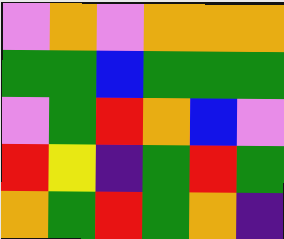[["violet", "orange", "violet", "orange", "orange", "orange"], ["green", "green", "blue", "green", "green", "green"], ["violet", "green", "red", "orange", "blue", "violet"], ["red", "yellow", "indigo", "green", "red", "green"], ["orange", "green", "red", "green", "orange", "indigo"]]